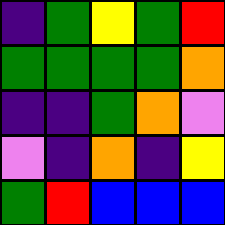[["indigo", "green", "yellow", "green", "red"], ["green", "green", "green", "green", "orange"], ["indigo", "indigo", "green", "orange", "violet"], ["violet", "indigo", "orange", "indigo", "yellow"], ["green", "red", "blue", "blue", "blue"]]